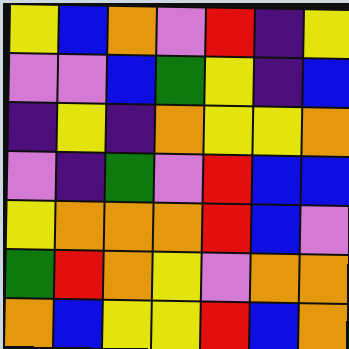[["yellow", "blue", "orange", "violet", "red", "indigo", "yellow"], ["violet", "violet", "blue", "green", "yellow", "indigo", "blue"], ["indigo", "yellow", "indigo", "orange", "yellow", "yellow", "orange"], ["violet", "indigo", "green", "violet", "red", "blue", "blue"], ["yellow", "orange", "orange", "orange", "red", "blue", "violet"], ["green", "red", "orange", "yellow", "violet", "orange", "orange"], ["orange", "blue", "yellow", "yellow", "red", "blue", "orange"]]